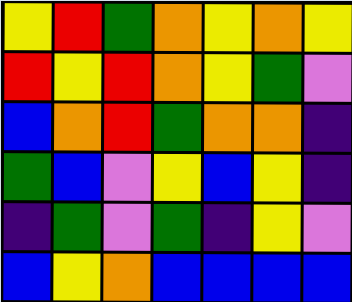[["yellow", "red", "green", "orange", "yellow", "orange", "yellow"], ["red", "yellow", "red", "orange", "yellow", "green", "violet"], ["blue", "orange", "red", "green", "orange", "orange", "indigo"], ["green", "blue", "violet", "yellow", "blue", "yellow", "indigo"], ["indigo", "green", "violet", "green", "indigo", "yellow", "violet"], ["blue", "yellow", "orange", "blue", "blue", "blue", "blue"]]